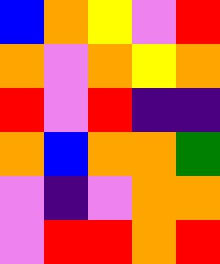[["blue", "orange", "yellow", "violet", "red"], ["orange", "violet", "orange", "yellow", "orange"], ["red", "violet", "red", "indigo", "indigo"], ["orange", "blue", "orange", "orange", "green"], ["violet", "indigo", "violet", "orange", "orange"], ["violet", "red", "red", "orange", "red"]]